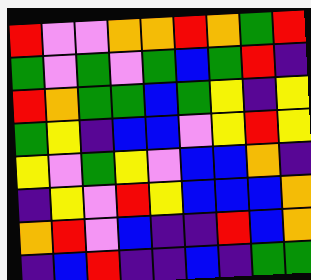[["red", "violet", "violet", "orange", "orange", "red", "orange", "green", "red"], ["green", "violet", "green", "violet", "green", "blue", "green", "red", "indigo"], ["red", "orange", "green", "green", "blue", "green", "yellow", "indigo", "yellow"], ["green", "yellow", "indigo", "blue", "blue", "violet", "yellow", "red", "yellow"], ["yellow", "violet", "green", "yellow", "violet", "blue", "blue", "orange", "indigo"], ["indigo", "yellow", "violet", "red", "yellow", "blue", "blue", "blue", "orange"], ["orange", "red", "violet", "blue", "indigo", "indigo", "red", "blue", "orange"], ["indigo", "blue", "red", "indigo", "indigo", "blue", "indigo", "green", "green"]]